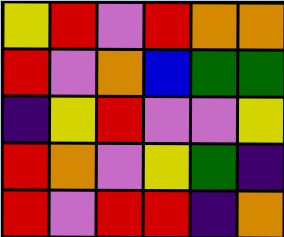[["yellow", "red", "violet", "red", "orange", "orange"], ["red", "violet", "orange", "blue", "green", "green"], ["indigo", "yellow", "red", "violet", "violet", "yellow"], ["red", "orange", "violet", "yellow", "green", "indigo"], ["red", "violet", "red", "red", "indigo", "orange"]]